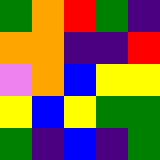[["green", "orange", "red", "green", "indigo"], ["orange", "orange", "indigo", "indigo", "red"], ["violet", "orange", "blue", "yellow", "yellow"], ["yellow", "blue", "yellow", "green", "green"], ["green", "indigo", "blue", "indigo", "green"]]